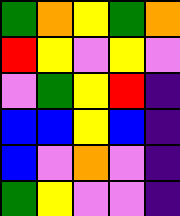[["green", "orange", "yellow", "green", "orange"], ["red", "yellow", "violet", "yellow", "violet"], ["violet", "green", "yellow", "red", "indigo"], ["blue", "blue", "yellow", "blue", "indigo"], ["blue", "violet", "orange", "violet", "indigo"], ["green", "yellow", "violet", "violet", "indigo"]]